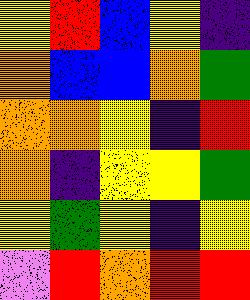[["yellow", "red", "blue", "yellow", "indigo"], ["orange", "blue", "blue", "orange", "green"], ["orange", "orange", "yellow", "indigo", "red"], ["orange", "indigo", "yellow", "yellow", "green"], ["yellow", "green", "yellow", "indigo", "yellow"], ["violet", "red", "orange", "red", "red"]]